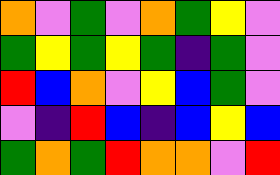[["orange", "violet", "green", "violet", "orange", "green", "yellow", "violet"], ["green", "yellow", "green", "yellow", "green", "indigo", "green", "violet"], ["red", "blue", "orange", "violet", "yellow", "blue", "green", "violet"], ["violet", "indigo", "red", "blue", "indigo", "blue", "yellow", "blue"], ["green", "orange", "green", "red", "orange", "orange", "violet", "red"]]